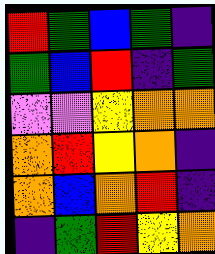[["red", "green", "blue", "green", "indigo"], ["green", "blue", "red", "indigo", "green"], ["violet", "violet", "yellow", "orange", "orange"], ["orange", "red", "yellow", "orange", "indigo"], ["orange", "blue", "orange", "red", "indigo"], ["indigo", "green", "red", "yellow", "orange"]]